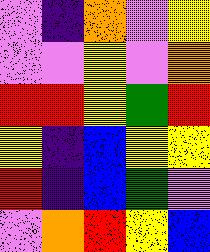[["violet", "indigo", "orange", "violet", "yellow"], ["violet", "violet", "yellow", "violet", "orange"], ["red", "red", "yellow", "green", "red"], ["yellow", "indigo", "blue", "yellow", "yellow"], ["red", "indigo", "blue", "green", "violet"], ["violet", "orange", "red", "yellow", "blue"]]